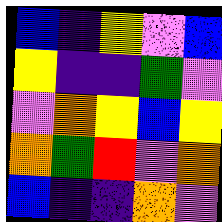[["blue", "indigo", "yellow", "violet", "blue"], ["yellow", "indigo", "indigo", "green", "violet"], ["violet", "orange", "yellow", "blue", "yellow"], ["orange", "green", "red", "violet", "orange"], ["blue", "indigo", "indigo", "orange", "violet"]]